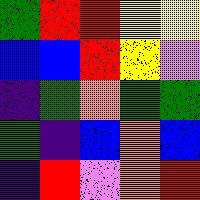[["green", "red", "red", "yellow", "yellow"], ["blue", "blue", "red", "yellow", "violet"], ["indigo", "green", "orange", "green", "green"], ["green", "indigo", "blue", "orange", "blue"], ["indigo", "red", "violet", "orange", "red"]]